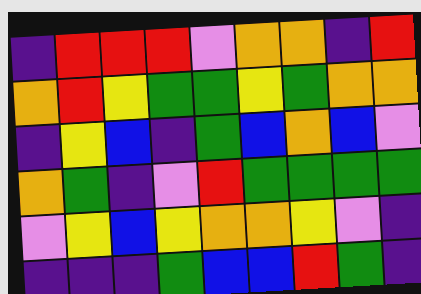[["indigo", "red", "red", "red", "violet", "orange", "orange", "indigo", "red"], ["orange", "red", "yellow", "green", "green", "yellow", "green", "orange", "orange"], ["indigo", "yellow", "blue", "indigo", "green", "blue", "orange", "blue", "violet"], ["orange", "green", "indigo", "violet", "red", "green", "green", "green", "green"], ["violet", "yellow", "blue", "yellow", "orange", "orange", "yellow", "violet", "indigo"], ["indigo", "indigo", "indigo", "green", "blue", "blue", "red", "green", "indigo"]]